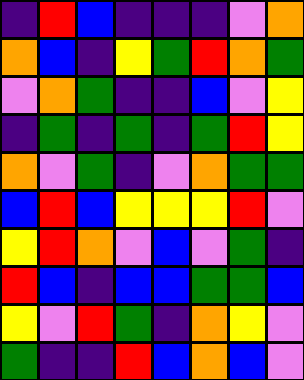[["indigo", "red", "blue", "indigo", "indigo", "indigo", "violet", "orange"], ["orange", "blue", "indigo", "yellow", "green", "red", "orange", "green"], ["violet", "orange", "green", "indigo", "indigo", "blue", "violet", "yellow"], ["indigo", "green", "indigo", "green", "indigo", "green", "red", "yellow"], ["orange", "violet", "green", "indigo", "violet", "orange", "green", "green"], ["blue", "red", "blue", "yellow", "yellow", "yellow", "red", "violet"], ["yellow", "red", "orange", "violet", "blue", "violet", "green", "indigo"], ["red", "blue", "indigo", "blue", "blue", "green", "green", "blue"], ["yellow", "violet", "red", "green", "indigo", "orange", "yellow", "violet"], ["green", "indigo", "indigo", "red", "blue", "orange", "blue", "violet"]]